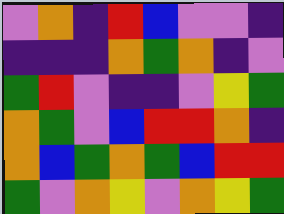[["violet", "orange", "indigo", "red", "blue", "violet", "violet", "indigo"], ["indigo", "indigo", "indigo", "orange", "green", "orange", "indigo", "violet"], ["green", "red", "violet", "indigo", "indigo", "violet", "yellow", "green"], ["orange", "green", "violet", "blue", "red", "red", "orange", "indigo"], ["orange", "blue", "green", "orange", "green", "blue", "red", "red"], ["green", "violet", "orange", "yellow", "violet", "orange", "yellow", "green"]]